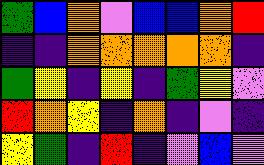[["green", "blue", "orange", "violet", "blue", "blue", "orange", "red"], ["indigo", "indigo", "orange", "orange", "orange", "orange", "orange", "indigo"], ["green", "yellow", "indigo", "yellow", "indigo", "green", "yellow", "violet"], ["red", "orange", "yellow", "indigo", "orange", "indigo", "violet", "indigo"], ["yellow", "green", "indigo", "red", "indigo", "violet", "blue", "violet"]]